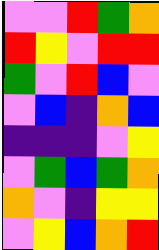[["violet", "violet", "red", "green", "orange"], ["red", "yellow", "violet", "red", "red"], ["green", "violet", "red", "blue", "violet"], ["violet", "blue", "indigo", "orange", "blue"], ["indigo", "indigo", "indigo", "violet", "yellow"], ["violet", "green", "blue", "green", "orange"], ["orange", "violet", "indigo", "yellow", "yellow"], ["violet", "yellow", "blue", "orange", "red"]]